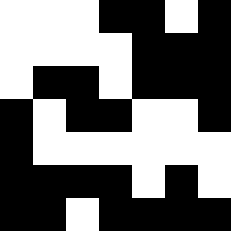[["white", "white", "white", "black", "black", "white", "black"], ["white", "white", "white", "white", "black", "black", "black"], ["white", "black", "black", "white", "black", "black", "black"], ["black", "white", "black", "black", "white", "white", "black"], ["black", "white", "white", "white", "white", "white", "white"], ["black", "black", "black", "black", "white", "black", "white"], ["black", "black", "white", "black", "black", "black", "black"]]